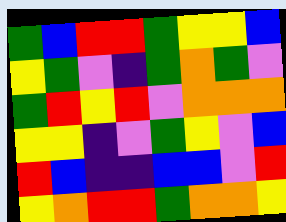[["green", "blue", "red", "red", "green", "yellow", "yellow", "blue"], ["yellow", "green", "violet", "indigo", "green", "orange", "green", "violet"], ["green", "red", "yellow", "red", "violet", "orange", "orange", "orange"], ["yellow", "yellow", "indigo", "violet", "green", "yellow", "violet", "blue"], ["red", "blue", "indigo", "indigo", "blue", "blue", "violet", "red"], ["yellow", "orange", "red", "red", "green", "orange", "orange", "yellow"]]